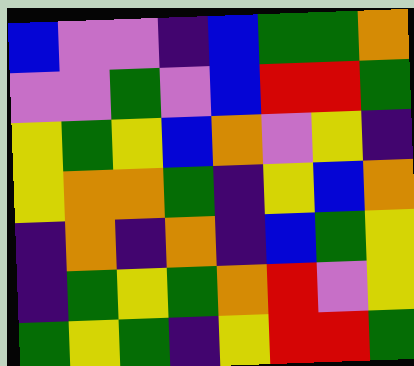[["blue", "violet", "violet", "indigo", "blue", "green", "green", "orange"], ["violet", "violet", "green", "violet", "blue", "red", "red", "green"], ["yellow", "green", "yellow", "blue", "orange", "violet", "yellow", "indigo"], ["yellow", "orange", "orange", "green", "indigo", "yellow", "blue", "orange"], ["indigo", "orange", "indigo", "orange", "indigo", "blue", "green", "yellow"], ["indigo", "green", "yellow", "green", "orange", "red", "violet", "yellow"], ["green", "yellow", "green", "indigo", "yellow", "red", "red", "green"]]